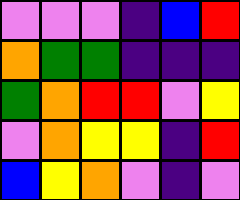[["violet", "violet", "violet", "indigo", "blue", "red"], ["orange", "green", "green", "indigo", "indigo", "indigo"], ["green", "orange", "red", "red", "violet", "yellow"], ["violet", "orange", "yellow", "yellow", "indigo", "red"], ["blue", "yellow", "orange", "violet", "indigo", "violet"]]